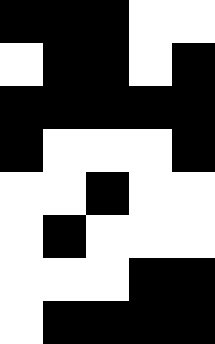[["black", "black", "black", "white", "white"], ["white", "black", "black", "white", "black"], ["black", "black", "black", "black", "black"], ["black", "white", "white", "white", "black"], ["white", "white", "black", "white", "white"], ["white", "black", "white", "white", "white"], ["white", "white", "white", "black", "black"], ["white", "black", "black", "black", "black"]]